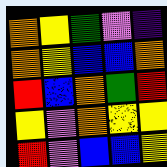[["orange", "yellow", "green", "violet", "indigo"], ["orange", "yellow", "blue", "blue", "orange"], ["red", "blue", "orange", "green", "red"], ["yellow", "violet", "orange", "yellow", "yellow"], ["red", "violet", "blue", "blue", "yellow"]]